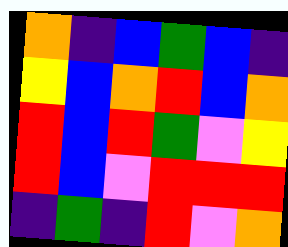[["orange", "indigo", "blue", "green", "blue", "indigo"], ["yellow", "blue", "orange", "red", "blue", "orange"], ["red", "blue", "red", "green", "violet", "yellow"], ["red", "blue", "violet", "red", "red", "red"], ["indigo", "green", "indigo", "red", "violet", "orange"]]